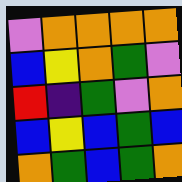[["violet", "orange", "orange", "orange", "orange"], ["blue", "yellow", "orange", "green", "violet"], ["red", "indigo", "green", "violet", "orange"], ["blue", "yellow", "blue", "green", "blue"], ["orange", "green", "blue", "green", "orange"]]